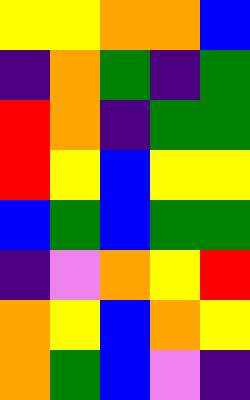[["yellow", "yellow", "orange", "orange", "blue"], ["indigo", "orange", "green", "indigo", "green"], ["red", "orange", "indigo", "green", "green"], ["red", "yellow", "blue", "yellow", "yellow"], ["blue", "green", "blue", "green", "green"], ["indigo", "violet", "orange", "yellow", "red"], ["orange", "yellow", "blue", "orange", "yellow"], ["orange", "green", "blue", "violet", "indigo"]]